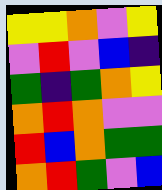[["yellow", "yellow", "orange", "violet", "yellow"], ["violet", "red", "violet", "blue", "indigo"], ["green", "indigo", "green", "orange", "yellow"], ["orange", "red", "orange", "violet", "violet"], ["red", "blue", "orange", "green", "green"], ["orange", "red", "green", "violet", "blue"]]